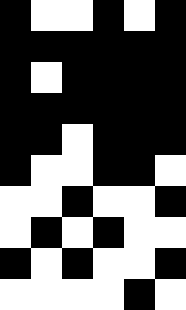[["black", "white", "white", "black", "white", "black"], ["black", "black", "black", "black", "black", "black"], ["black", "white", "black", "black", "black", "black"], ["black", "black", "black", "black", "black", "black"], ["black", "black", "white", "black", "black", "black"], ["black", "white", "white", "black", "black", "white"], ["white", "white", "black", "white", "white", "black"], ["white", "black", "white", "black", "white", "white"], ["black", "white", "black", "white", "white", "black"], ["white", "white", "white", "white", "black", "white"]]